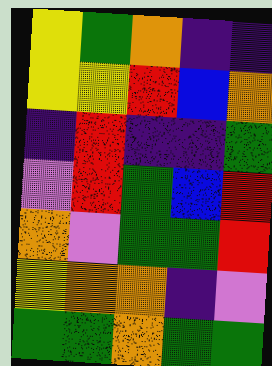[["yellow", "green", "orange", "indigo", "indigo"], ["yellow", "yellow", "red", "blue", "orange"], ["indigo", "red", "indigo", "indigo", "green"], ["violet", "red", "green", "blue", "red"], ["orange", "violet", "green", "green", "red"], ["yellow", "orange", "orange", "indigo", "violet"], ["green", "green", "orange", "green", "green"]]